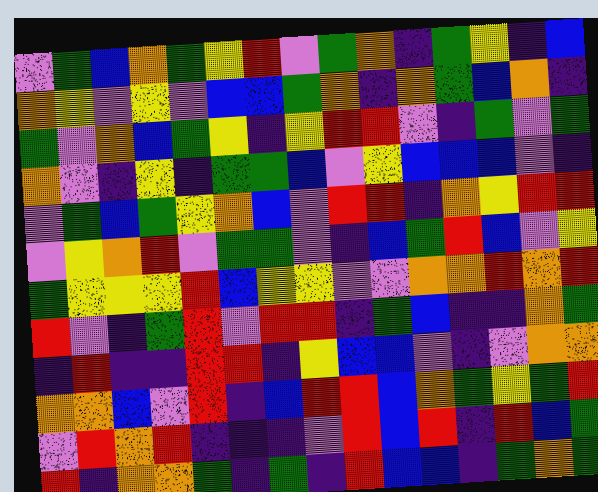[["violet", "green", "blue", "orange", "green", "yellow", "red", "violet", "green", "orange", "indigo", "green", "yellow", "indigo", "blue"], ["orange", "yellow", "violet", "yellow", "violet", "blue", "blue", "green", "orange", "indigo", "orange", "green", "blue", "orange", "indigo"], ["green", "violet", "orange", "blue", "green", "yellow", "indigo", "yellow", "red", "red", "violet", "indigo", "green", "violet", "green"], ["orange", "violet", "indigo", "yellow", "indigo", "green", "green", "blue", "violet", "yellow", "blue", "blue", "blue", "violet", "indigo"], ["violet", "green", "blue", "green", "yellow", "orange", "blue", "violet", "red", "red", "indigo", "orange", "yellow", "red", "red"], ["violet", "yellow", "orange", "red", "violet", "green", "green", "violet", "indigo", "blue", "green", "red", "blue", "violet", "yellow"], ["green", "yellow", "yellow", "yellow", "red", "blue", "yellow", "yellow", "violet", "violet", "orange", "orange", "red", "orange", "red"], ["red", "violet", "indigo", "green", "red", "violet", "red", "red", "indigo", "green", "blue", "indigo", "indigo", "orange", "green"], ["indigo", "red", "indigo", "indigo", "red", "red", "indigo", "yellow", "blue", "blue", "violet", "indigo", "violet", "orange", "orange"], ["orange", "orange", "blue", "violet", "red", "indigo", "blue", "red", "red", "blue", "orange", "green", "yellow", "green", "red"], ["violet", "red", "orange", "red", "indigo", "indigo", "indigo", "violet", "red", "blue", "red", "indigo", "red", "blue", "green"], ["red", "indigo", "orange", "orange", "green", "indigo", "green", "indigo", "red", "blue", "blue", "indigo", "green", "orange", "green"]]